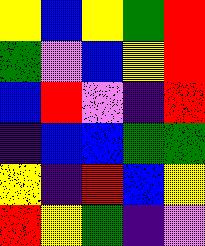[["yellow", "blue", "yellow", "green", "red"], ["green", "violet", "blue", "yellow", "red"], ["blue", "red", "violet", "indigo", "red"], ["indigo", "blue", "blue", "green", "green"], ["yellow", "indigo", "red", "blue", "yellow"], ["red", "yellow", "green", "indigo", "violet"]]